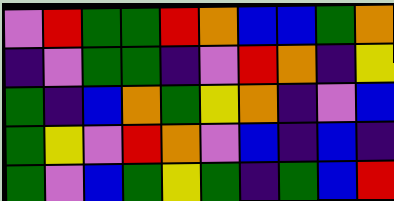[["violet", "red", "green", "green", "red", "orange", "blue", "blue", "green", "orange"], ["indigo", "violet", "green", "green", "indigo", "violet", "red", "orange", "indigo", "yellow"], ["green", "indigo", "blue", "orange", "green", "yellow", "orange", "indigo", "violet", "blue"], ["green", "yellow", "violet", "red", "orange", "violet", "blue", "indigo", "blue", "indigo"], ["green", "violet", "blue", "green", "yellow", "green", "indigo", "green", "blue", "red"]]